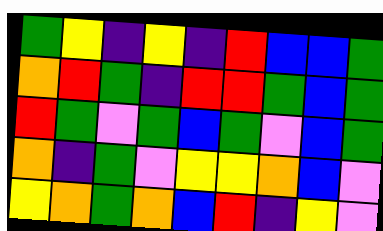[["green", "yellow", "indigo", "yellow", "indigo", "red", "blue", "blue", "green"], ["orange", "red", "green", "indigo", "red", "red", "green", "blue", "green"], ["red", "green", "violet", "green", "blue", "green", "violet", "blue", "green"], ["orange", "indigo", "green", "violet", "yellow", "yellow", "orange", "blue", "violet"], ["yellow", "orange", "green", "orange", "blue", "red", "indigo", "yellow", "violet"]]